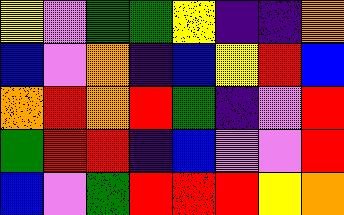[["yellow", "violet", "green", "green", "yellow", "indigo", "indigo", "orange"], ["blue", "violet", "orange", "indigo", "blue", "yellow", "red", "blue"], ["orange", "red", "orange", "red", "green", "indigo", "violet", "red"], ["green", "red", "red", "indigo", "blue", "violet", "violet", "red"], ["blue", "violet", "green", "red", "red", "red", "yellow", "orange"]]